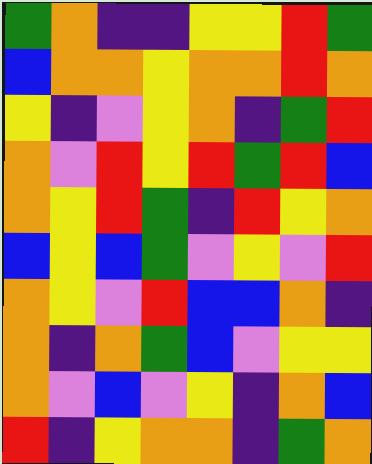[["green", "orange", "indigo", "indigo", "yellow", "yellow", "red", "green"], ["blue", "orange", "orange", "yellow", "orange", "orange", "red", "orange"], ["yellow", "indigo", "violet", "yellow", "orange", "indigo", "green", "red"], ["orange", "violet", "red", "yellow", "red", "green", "red", "blue"], ["orange", "yellow", "red", "green", "indigo", "red", "yellow", "orange"], ["blue", "yellow", "blue", "green", "violet", "yellow", "violet", "red"], ["orange", "yellow", "violet", "red", "blue", "blue", "orange", "indigo"], ["orange", "indigo", "orange", "green", "blue", "violet", "yellow", "yellow"], ["orange", "violet", "blue", "violet", "yellow", "indigo", "orange", "blue"], ["red", "indigo", "yellow", "orange", "orange", "indigo", "green", "orange"]]